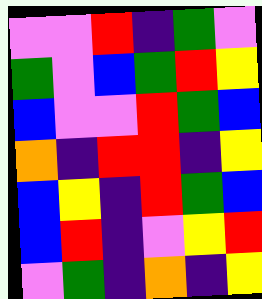[["violet", "violet", "red", "indigo", "green", "violet"], ["green", "violet", "blue", "green", "red", "yellow"], ["blue", "violet", "violet", "red", "green", "blue"], ["orange", "indigo", "red", "red", "indigo", "yellow"], ["blue", "yellow", "indigo", "red", "green", "blue"], ["blue", "red", "indigo", "violet", "yellow", "red"], ["violet", "green", "indigo", "orange", "indigo", "yellow"]]